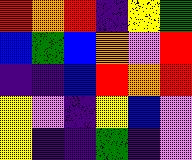[["red", "orange", "red", "indigo", "yellow", "green"], ["blue", "green", "blue", "orange", "violet", "red"], ["indigo", "indigo", "blue", "red", "orange", "red"], ["yellow", "violet", "indigo", "yellow", "blue", "violet"], ["yellow", "indigo", "indigo", "green", "indigo", "violet"]]